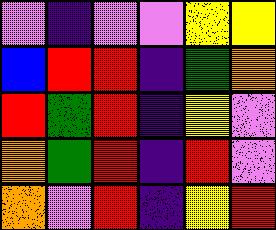[["violet", "indigo", "violet", "violet", "yellow", "yellow"], ["blue", "red", "red", "indigo", "green", "orange"], ["red", "green", "red", "indigo", "yellow", "violet"], ["orange", "green", "red", "indigo", "red", "violet"], ["orange", "violet", "red", "indigo", "yellow", "red"]]